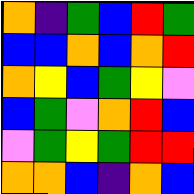[["orange", "indigo", "green", "blue", "red", "green"], ["blue", "blue", "orange", "blue", "orange", "red"], ["orange", "yellow", "blue", "green", "yellow", "violet"], ["blue", "green", "violet", "orange", "red", "blue"], ["violet", "green", "yellow", "green", "red", "red"], ["orange", "orange", "blue", "indigo", "orange", "blue"]]